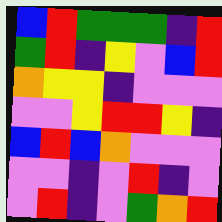[["blue", "red", "green", "green", "green", "indigo", "red"], ["green", "red", "indigo", "yellow", "violet", "blue", "red"], ["orange", "yellow", "yellow", "indigo", "violet", "violet", "violet"], ["violet", "violet", "yellow", "red", "red", "yellow", "indigo"], ["blue", "red", "blue", "orange", "violet", "violet", "violet"], ["violet", "violet", "indigo", "violet", "red", "indigo", "violet"], ["violet", "red", "indigo", "violet", "green", "orange", "red"]]